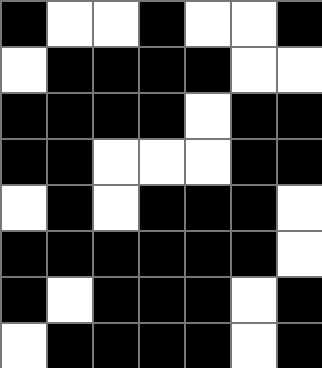[["black", "white", "white", "black", "white", "white", "black"], ["white", "black", "black", "black", "black", "white", "white"], ["black", "black", "black", "black", "white", "black", "black"], ["black", "black", "white", "white", "white", "black", "black"], ["white", "black", "white", "black", "black", "black", "white"], ["black", "black", "black", "black", "black", "black", "white"], ["black", "white", "black", "black", "black", "white", "black"], ["white", "black", "black", "black", "black", "white", "black"]]